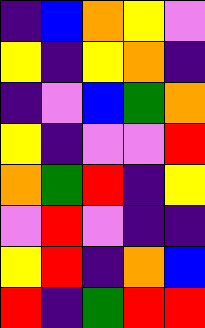[["indigo", "blue", "orange", "yellow", "violet"], ["yellow", "indigo", "yellow", "orange", "indigo"], ["indigo", "violet", "blue", "green", "orange"], ["yellow", "indigo", "violet", "violet", "red"], ["orange", "green", "red", "indigo", "yellow"], ["violet", "red", "violet", "indigo", "indigo"], ["yellow", "red", "indigo", "orange", "blue"], ["red", "indigo", "green", "red", "red"]]